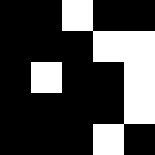[["black", "black", "white", "black", "black"], ["black", "black", "black", "white", "white"], ["black", "white", "black", "black", "white"], ["black", "black", "black", "black", "white"], ["black", "black", "black", "white", "black"]]